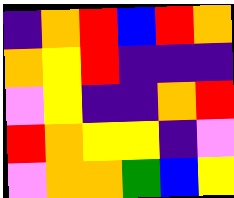[["indigo", "orange", "red", "blue", "red", "orange"], ["orange", "yellow", "red", "indigo", "indigo", "indigo"], ["violet", "yellow", "indigo", "indigo", "orange", "red"], ["red", "orange", "yellow", "yellow", "indigo", "violet"], ["violet", "orange", "orange", "green", "blue", "yellow"]]